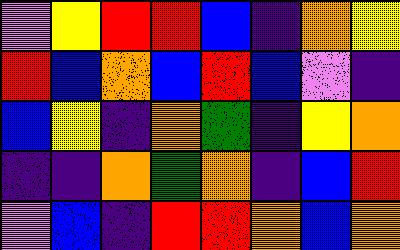[["violet", "yellow", "red", "red", "blue", "indigo", "orange", "yellow"], ["red", "blue", "orange", "blue", "red", "blue", "violet", "indigo"], ["blue", "yellow", "indigo", "orange", "green", "indigo", "yellow", "orange"], ["indigo", "indigo", "orange", "green", "orange", "indigo", "blue", "red"], ["violet", "blue", "indigo", "red", "red", "orange", "blue", "orange"]]